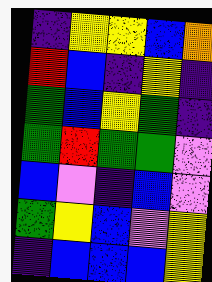[["indigo", "yellow", "yellow", "blue", "orange"], ["red", "blue", "indigo", "yellow", "indigo"], ["green", "blue", "yellow", "green", "indigo"], ["green", "red", "green", "green", "violet"], ["blue", "violet", "indigo", "blue", "violet"], ["green", "yellow", "blue", "violet", "yellow"], ["indigo", "blue", "blue", "blue", "yellow"]]